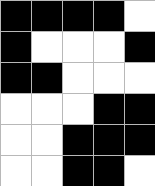[["black", "black", "black", "black", "white"], ["black", "white", "white", "white", "black"], ["black", "black", "white", "white", "white"], ["white", "white", "white", "black", "black"], ["white", "white", "black", "black", "black"], ["white", "white", "black", "black", "white"]]